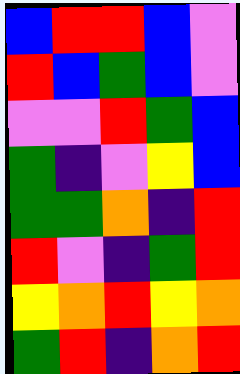[["blue", "red", "red", "blue", "violet"], ["red", "blue", "green", "blue", "violet"], ["violet", "violet", "red", "green", "blue"], ["green", "indigo", "violet", "yellow", "blue"], ["green", "green", "orange", "indigo", "red"], ["red", "violet", "indigo", "green", "red"], ["yellow", "orange", "red", "yellow", "orange"], ["green", "red", "indigo", "orange", "red"]]